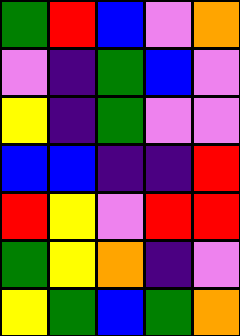[["green", "red", "blue", "violet", "orange"], ["violet", "indigo", "green", "blue", "violet"], ["yellow", "indigo", "green", "violet", "violet"], ["blue", "blue", "indigo", "indigo", "red"], ["red", "yellow", "violet", "red", "red"], ["green", "yellow", "orange", "indigo", "violet"], ["yellow", "green", "blue", "green", "orange"]]